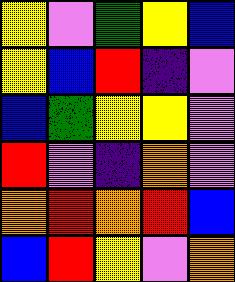[["yellow", "violet", "green", "yellow", "blue"], ["yellow", "blue", "red", "indigo", "violet"], ["blue", "green", "yellow", "yellow", "violet"], ["red", "violet", "indigo", "orange", "violet"], ["orange", "red", "orange", "red", "blue"], ["blue", "red", "yellow", "violet", "orange"]]